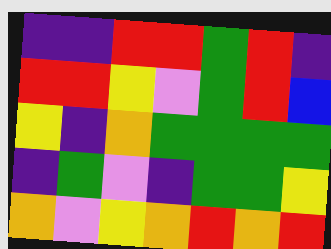[["indigo", "indigo", "red", "red", "green", "red", "indigo"], ["red", "red", "yellow", "violet", "green", "red", "blue"], ["yellow", "indigo", "orange", "green", "green", "green", "green"], ["indigo", "green", "violet", "indigo", "green", "green", "yellow"], ["orange", "violet", "yellow", "orange", "red", "orange", "red"]]